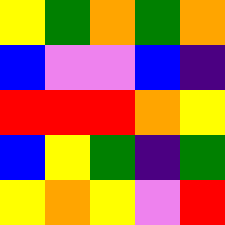[["yellow", "green", "orange", "green", "orange"], ["blue", "violet", "violet", "blue", "indigo"], ["red", "red", "red", "orange", "yellow"], ["blue", "yellow", "green", "indigo", "green"], ["yellow", "orange", "yellow", "violet", "red"]]